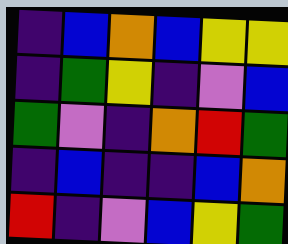[["indigo", "blue", "orange", "blue", "yellow", "yellow"], ["indigo", "green", "yellow", "indigo", "violet", "blue"], ["green", "violet", "indigo", "orange", "red", "green"], ["indigo", "blue", "indigo", "indigo", "blue", "orange"], ["red", "indigo", "violet", "blue", "yellow", "green"]]